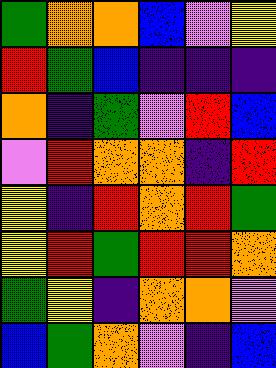[["green", "orange", "orange", "blue", "violet", "yellow"], ["red", "green", "blue", "indigo", "indigo", "indigo"], ["orange", "indigo", "green", "violet", "red", "blue"], ["violet", "red", "orange", "orange", "indigo", "red"], ["yellow", "indigo", "red", "orange", "red", "green"], ["yellow", "red", "green", "red", "red", "orange"], ["green", "yellow", "indigo", "orange", "orange", "violet"], ["blue", "green", "orange", "violet", "indigo", "blue"]]